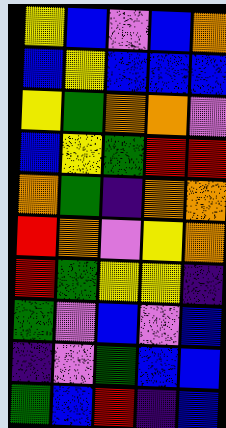[["yellow", "blue", "violet", "blue", "orange"], ["blue", "yellow", "blue", "blue", "blue"], ["yellow", "green", "orange", "orange", "violet"], ["blue", "yellow", "green", "red", "red"], ["orange", "green", "indigo", "orange", "orange"], ["red", "orange", "violet", "yellow", "orange"], ["red", "green", "yellow", "yellow", "indigo"], ["green", "violet", "blue", "violet", "blue"], ["indigo", "violet", "green", "blue", "blue"], ["green", "blue", "red", "indigo", "blue"]]